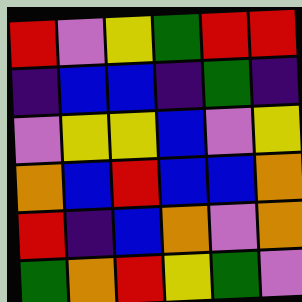[["red", "violet", "yellow", "green", "red", "red"], ["indigo", "blue", "blue", "indigo", "green", "indigo"], ["violet", "yellow", "yellow", "blue", "violet", "yellow"], ["orange", "blue", "red", "blue", "blue", "orange"], ["red", "indigo", "blue", "orange", "violet", "orange"], ["green", "orange", "red", "yellow", "green", "violet"]]